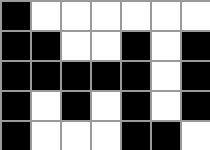[["black", "white", "white", "white", "white", "white", "white"], ["black", "black", "white", "white", "black", "white", "black"], ["black", "black", "black", "black", "black", "white", "black"], ["black", "white", "black", "white", "black", "white", "black"], ["black", "white", "white", "white", "black", "black", "white"]]